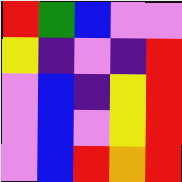[["red", "green", "blue", "violet", "violet"], ["yellow", "indigo", "violet", "indigo", "red"], ["violet", "blue", "indigo", "yellow", "red"], ["violet", "blue", "violet", "yellow", "red"], ["violet", "blue", "red", "orange", "red"]]